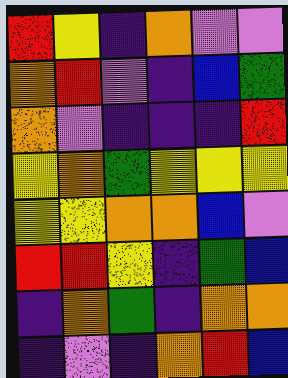[["red", "yellow", "indigo", "orange", "violet", "violet"], ["orange", "red", "violet", "indigo", "blue", "green"], ["orange", "violet", "indigo", "indigo", "indigo", "red"], ["yellow", "orange", "green", "yellow", "yellow", "yellow"], ["yellow", "yellow", "orange", "orange", "blue", "violet"], ["red", "red", "yellow", "indigo", "green", "blue"], ["indigo", "orange", "green", "indigo", "orange", "orange"], ["indigo", "violet", "indigo", "orange", "red", "blue"]]